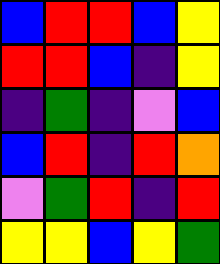[["blue", "red", "red", "blue", "yellow"], ["red", "red", "blue", "indigo", "yellow"], ["indigo", "green", "indigo", "violet", "blue"], ["blue", "red", "indigo", "red", "orange"], ["violet", "green", "red", "indigo", "red"], ["yellow", "yellow", "blue", "yellow", "green"]]